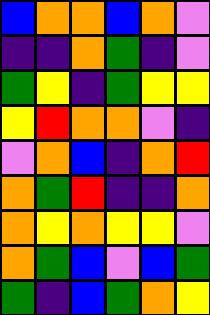[["blue", "orange", "orange", "blue", "orange", "violet"], ["indigo", "indigo", "orange", "green", "indigo", "violet"], ["green", "yellow", "indigo", "green", "yellow", "yellow"], ["yellow", "red", "orange", "orange", "violet", "indigo"], ["violet", "orange", "blue", "indigo", "orange", "red"], ["orange", "green", "red", "indigo", "indigo", "orange"], ["orange", "yellow", "orange", "yellow", "yellow", "violet"], ["orange", "green", "blue", "violet", "blue", "green"], ["green", "indigo", "blue", "green", "orange", "yellow"]]